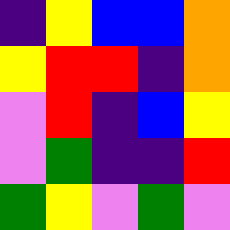[["indigo", "yellow", "blue", "blue", "orange"], ["yellow", "red", "red", "indigo", "orange"], ["violet", "red", "indigo", "blue", "yellow"], ["violet", "green", "indigo", "indigo", "red"], ["green", "yellow", "violet", "green", "violet"]]